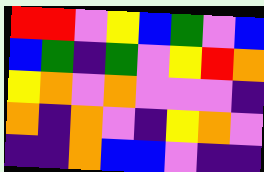[["red", "red", "violet", "yellow", "blue", "green", "violet", "blue"], ["blue", "green", "indigo", "green", "violet", "yellow", "red", "orange"], ["yellow", "orange", "violet", "orange", "violet", "violet", "violet", "indigo"], ["orange", "indigo", "orange", "violet", "indigo", "yellow", "orange", "violet"], ["indigo", "indigo", "orange", "blue", "blue", "violet", "indigo", "indigo"]]